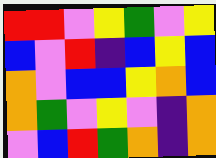[["red", "red", "violet", "yellow", "green", "violet", "yellow"], ["blue", "violet", "red", "indigo", "blue", "yellow", "blue"], ["orange", "violet", "blue", "blue", "yellow", "orange", "blue"], ["orange", "green", "violet", "yellow", "violet", "indigo", "orange"], ["violet", "blue", "red", "green", "orange", "indigo", "orange"]]